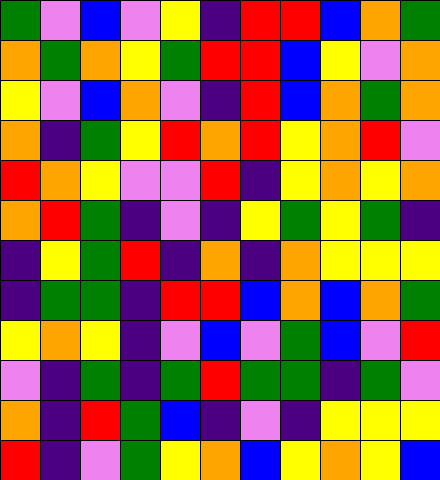[["green", "violet", "blue", "violet", "yellow", "indigo", "red", "red", "blue", "orange", "green"], ["orange", "green", "orange", "yellow", "green", "red", "red", "blue", "yellow", "violet", "orange"], ["yellow", "violet", "blue", "orange", "violet", "indigo", "red", "blue", "orange", "green", "orange"], ["orange", "indigo", "green", "yellow", "red", "orange", "red", "yellow", "orange", "red", "violet"], ["red", "orange", "yellow", "violet", "violet", "red", "indigo", "yellow", "orange", "yellow", "orange"], ["orange", "red", "green", "indigo", "violet", "indigo", "yellow", "green", "yellow", "green", "indigo"], ["indigo", "yellow", "green", "red", "indigo", "orange", "indigo", "orange", "yellow", "yellow", "yellow"], ["indigo", "green", "green", "indigo", "red", "red", "blue", "orange", "blue", "orange", "green"], ["yellow", "orange", "yellow", "indigo", "violet", "blue", "violet", "green", "blue", "violet", "red"], ["violet", "indigo", "green", "indigo", "green", "red", "green", "green", "indigo", "green", "violet"], ["orange", "indigo", "red", "green", "blue", "indigo", "violet", "indigo", "yellow", "yellow", "yellow"], ["red", "indigo", "violet", "green", "yellow", "orange", "blue", "yellow", "orange", "yellow", "blue"]]